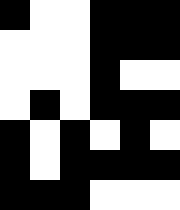[["black", "white", "white", "black", "black", "black"], ["white", "white", "white", "black", "black", "black"], ["white", "white", "white", "black", "white", "white"], ["white", "black", "white", "black", "black", "black"], ["black", "white", "black", "white", "black", "white"], ["black", "white", "black", "black", "black", "black"], ["black", "black", "black", "white", "white", "white"]]